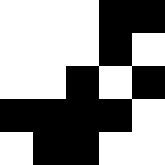[["white", "white", "white", "black", "black"], ["white", "white", "white", "black", "white"], ["white", "white", "black", "white", "black"], ["black", "black", "black", "black", "white"], ["white", "black", "black", "white", "white"]]